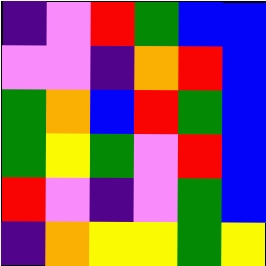[["indigo", "violet", "red", "green", "blue", "blue"], ["violet", "violet", "indigo", "orange", "red", "blue"], ["green", "orange", "blue", "red", "green", "blue"], ["green", "yellow", "green", "violet", "red", "blue"], ["red", "violet", "indigo", "violet", "green", "blue"], ["indigo", "orange", "yellow", "yellow", "green", "yellow"]]